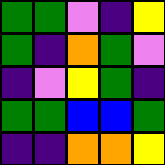[["green", "green", "violet", "indigo", "yellow"], ["green", "indigo", "orange", "green", "violet"], ["indigo", "violet", "yellow", "green", "indigo"], ["green", "green", "blue", "blue", "green"], ["indigo", "indigo", "orange", "orange", "yellow"]]